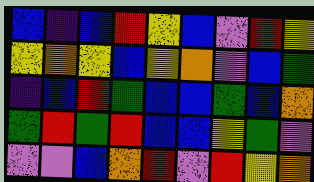[["blue", "indigo", "blue", "red", "yellow", "blue", "violet", "red", "yellow"], ["yellow", "orange", "yellow", "blue", "yellow", "orange", "violet", "blue", "green"], ["indigo", "blue", "red", "green", "blue", "blue", "green", "blue", "orange"], ["green", "red", "green", "red", "blue", "blue", "yellow", "green", "violet"], ["violet", "violet", "blue", "orange", "red", "violet", "red", "yellow", "orange"]]